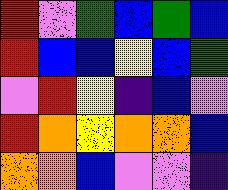[["red", "violet", "green", "blue", "green", "blue"], ["red", "blue", "blue", "yellow", "blue", "green"], ["violet", "red", "yellow", "indigo", "blue", "violet"], ["red", "orange", "yellow", "orange", "orange", "blue"], ["orange", "orange", "blue", "violet", "violet", "indigo"]]